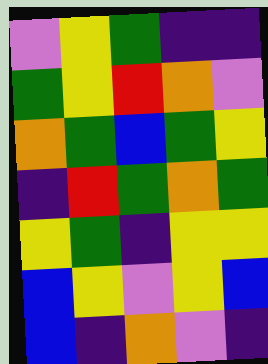[["violet", "yellow", "green", "indigo", "indigo"], ["green", "yellow", "red", "orange", "violet"], ["orange", "green", "blue", "green", "yellow"], ["indigo", "red", "green", "orange", "green"], ["yellow", "green", "indigo", "yellow", "yellow"], ["blue", "yellow", "violet", "yellow", "blue"], ["blue", "indigo", "orange", "violet", "indigo"]]